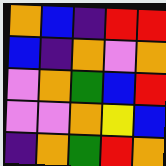[["orange", "blue", "indigo", "red", "red"], ["blue", "indigo", "orange", "violet", "orange"], ["violet", "orange", "green", "blue", "red"], ["violet", "violet", "orange", "yellow", "blue"], ["indigo", "orange", "green", "red", "orange"]]